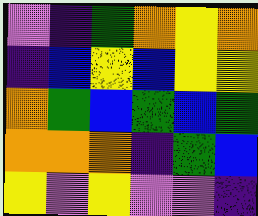[["violet", "indigo", "green", "orange", "yellow", "orange"], ["indigo", "blue", "yellow", "blue", "yellow", "yellow"], ["orange", "green", "blue", "green", "blue", "green"], ["orange", "orange", "orange", "indigo", "green", "blue"], ["yellow", "violet", "yellow", "violet", "violet", "indigo"]]